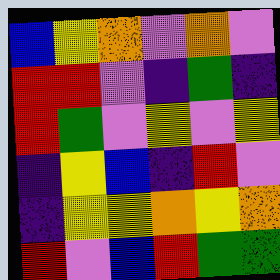[["blue", "yellow", "orange", "violet", "orange", "violet"], ["red", "red", "violet", "indigo", "green", "indigo"], ["red", "green", "violet", "yellow", "violet", "yellow"], ["indigo", "yellow", "blue", "indigo", "red", "violet"], ["indigo", "yellow", "yellow", "orange", "yellow", "orange"], ["red", "violet", "blue", "red", "green", "green"]]